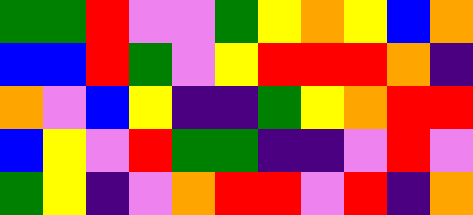[["green", "green", "red", "violet", "violet", "green", "yellow", "orange", "yellow", "blue", "orange"], ["blue", "blue", "red", "green", "violet", "yellow", "red", "red", "red", "orange", "indigo"], ["orange", "violet", "blue", "yellow", "indigo", "indigo", "green", "yellow", "orange", "red", "red"], ["blue", "yellow", "violet", "red", "green", "green", "indigo", "indigo", "violet", "red", "violet"], ["green", "yellow", "indigo", "violet", "orange", "red", "red", "violet", "red", "indigo", "orange"]]